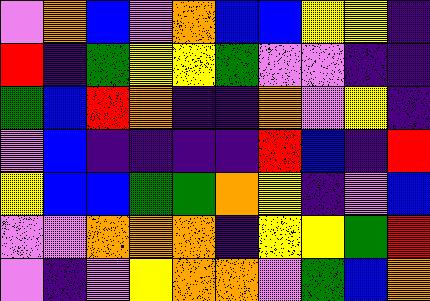[["violet", "orange", "blue", "violet", "orange", "blue", "blue", "yellow", "yellow", "indigo"], ["red", "indigo", "green", "yellow", "yellow", "green", "violet", "violet", "indigo", "indigo"], ["green", "blue", "red", "orange", "indigo", "indigo", "orange", "violet", "yellow", "indigo"], ["violet", "blue", "indigo", "indigo", "indigo", "indigo", "red", "blue", "indigo", "red"], ["yellow", "blue", "blue", "green", "green", "orange", "yellow", "indigo", "violet", "blue"], ["violet", "violet", "orange", "orange", "orange", "indigo", "yellow", "yellow", "green", "red"], ["violet", "indigo", "violet", "yellow", "orange", "orange", "violet", "green", "blue", "orange"]]